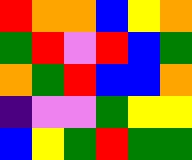[["red", "orange", "orange", "blue", "yellow", "orange"], ["green", "red", "violet", "red", "blue", "green"], ["orange", "green", "red", "blue", "blue", "orange"], ["indigo", "violet", "violet", "green", "yellow", "yellow"], ["blue", "yellow", "green", "red", "green", "green"]]